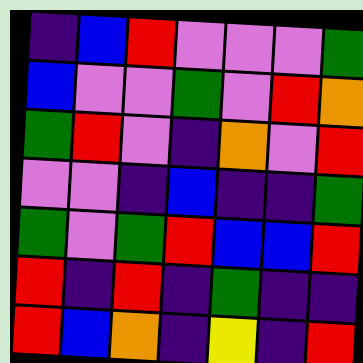[["indigo", "blue", "red", "violet", "violet", "violet", "green"], ["blue", "violet", "violet", "green", "violet", "red", "orange"], ["green", "red", "violet", "indigo", "orange", "violet", "red"], ["violet", "violet", "indigo", "blue", "indigo", "indigo", "green"], ["green", "violet", "green", "red", "blue", "blue", "red"], ["red", "indigo", "red", "indigo", "green", "indigo", "indigo"], ["red", "blue", "orange", "indigo", "yellow", "indigo", "red"]]